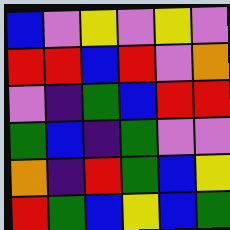[["blue", "violet", "yellow", "violet", "yellow", "violet"], ["red", "red", "blue", "red", "violet", "orange"], ["violet", "indigo", "green", "blue", "red", "red"], ["green", "blue", "indigo", "green", "violet", "violet"], ["orange", "indigo", "red", "green", "blue", "yellow"], ["red", "green", "blue", "yellow", "blue", "green"]]